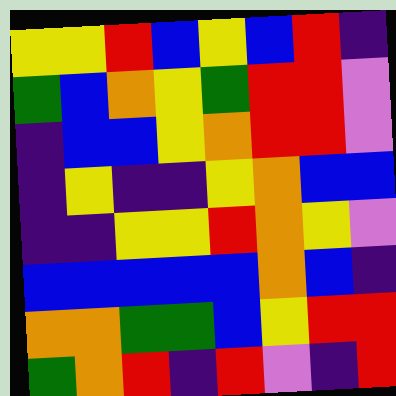[["yellow", "yellow", "red", "blue", "yellow", "blue", "red", "indigo"], ["green", "blue", "orange", "yellow", "green", "red", "red", "violet"], ["indigo", "blue", "blue", "yellow", "orange", "red", "red", "violet"], ["indigo", "yellow", "indigo", "indigo", "yellow", "orange", "blue", "blue"], ["indigo", "indigo", "yellow", "yellow", "red", "orange", "yellow", "violet"], ["blue", "blue", "blue", "blue", "blue", "orange", "blue", "indigo"], ["orange", "orange", "green", "green", "blue", "yellow", "red", "red"], ["green", "orange", "red", "indigo", "red", "violet", "indigo", "red"]]